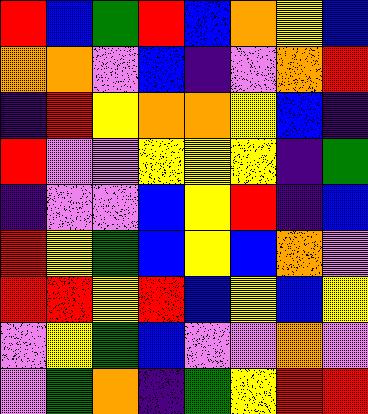[["red", "blue", "green", "red", "blue", "orange", "yellow", "blue"], ["orange", "orange", "violet", "blue", "indigo", "violet", "orange", "red"], ["indigo", "red", "yellow", "orange", "orange", "yellow", "blue", "indigo"], ["red", "violet", "violet", "yellow", "yellow", "yellow", "indigo", "green"], ["indigo", "violet", "violet", "blue", "yellow", "red", "indigo", "blue"], ["red", "yellow", "green", "blue", "yellow", "blue", "orange", "violet"], ["red", "red", "yellow", "red", "blue", "yellow", "blue", "yellow"], ["violet", "yellow", "green", "blue", "violet", "violet", "orange", "violet"], ["violet", "green", "orange", "indigo", "green", "yellow", "red", "red"]]